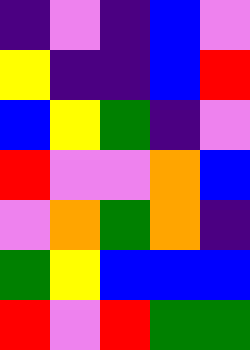[["indigo", "violet", "indigo", "blue", "violet"], ["yellow", "indigo", "indigo", "blue", "red"], ["blue", "yellow", "green", "indigo", "violet"], ["red", "violet", "violet", "orange", "blue"], ["violet", "orange", "green", "orange", "indigo"], ["green", "yellow", "blue", "blue", "blue"], ["red", "violet", "red", "green", "green"]]